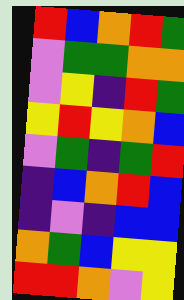[["red", "blue", "orange", "red", "green"], ["violet", "green", "green", "orange", "orange"], ["violet", "yellow", "indigo", "red", "green"], ["yellow", "red", "yellow", "orange", "blue"], ["violet", "green", "indigo", "green", "red"], ["indigo", "blue", "orange", "red", "blue"], ["indigo", "violet", "indigo", "blue", "blue"], ["orange", "green", "blue", "yellow", "yellow"], ["red", "red", "orange", "violet", "yellow"]]